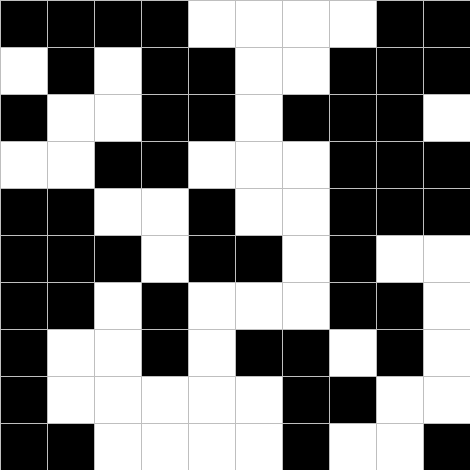[["black", "black", "black", "black", "white", "white", "white", "white", "black", "black"], ["white", "black", "white", "black", "black", "white", "white", "black", "black", "black"], ["black", "white", "white", "black", "black", "white", "black", "black", "black", "white"], ["white", "white", "black", "black", "white", "white", "white", "black", "black", "black"], ["black", "black", "white", "white", "black", "white", "white", "black", "black", "black"], ["black", "black", "black", "white", "black", "black", "white", "black", "white", "white"], ["black", "black", "white", "black", "white", "white", "white", "black", "black", "white"], ["black", "white", "white", "black", "white", "black", "black", "white", "black", "white"], ["black", "white", "white", "white", "white", "white", "black", "black", "white", "white"], ["black", "black", "white", "white", "white", "white", "black", "white", "white", "black"]]